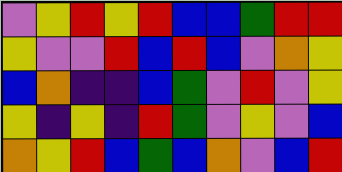[["violet", "yellow", "red", "yellow", "red", "blue", "blue", "green", "red", "red"], ["yellow", "violet", "violet", "red", "blue", "red", "blue", "violet", "orange", "yellow"], ["blue", "orange", "indigo", "indigo", "blue", "green", "violet", "red", "violet", "yellow"], ["yellow", "indigo", "yellow", "indigo", "red", "green", "violet", "yellow", "violet", "blue"], ["orange", "yellow", "red", "blue", "green", "blue", "orange", "violet", "blue", "red"]]